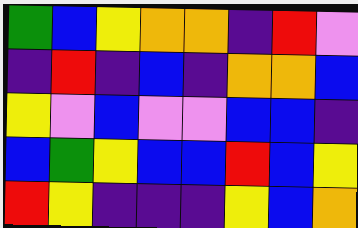[["green", "blue", "yellow", "orange", "orange", "indigo", "red", "violet"], ["indigo", "red", "indigo", "blue", "indigo", "orange", "orange", "blue"], ["yellow", "violet", "blue", "violet", "violet", "blue", "blue", "indigo"], ["blue", "green", "yellow", "blue", "blue", "red", "blue", "yellow"], ["red", "yellow", "indigo", "indigo", "indigo", "yellow", "blue", "orange"]]